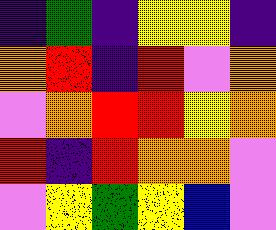[["indigo", "green", "indigo", "yellow", "yellow", "indigo"], ["orange", "red", "indigo", "red", "violet", "orange"], ["violet", "orange", "red", "red", "yellow", "orange"], ["red", "indigo", "red", "orange", "orange", "violet"], ["violet", "yellow", "green", "yellow", "blue", "violet"]]